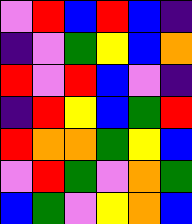[["violet", "red", "blue", "red", "blue", "indigo"], ["indigo", "violet", "green", "yellow", "blue", "orange"], ["red", "violet", "red", "blue", "violet", "indigo"], ["indigo", "red", "yellow", "blue", "green", "red"], ["red", "orange", "orange", "green", "yellow", "blue"], ["violet", "red", "green", "violet", "orange", "green"], ["blue", "green", "violet", "yellow", "orange", "blue"]]